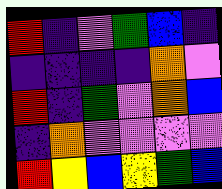[["red", "indigo", "violet", "green", "blue", "indigo"], ["indigo", "indigo", "indigo", "indigo", "orange", "violet"], ["red", "indigo", "green", "violet", "orange", "blue"], ["indigo", "orange", "violet", "violet", "violet", "violet"], ["red", "yellow", "blue", "yellow", "green", "blue"]]